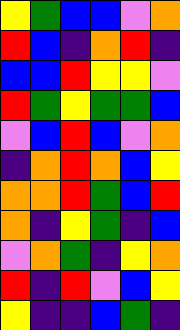[["yellow", "green", "blue", "blue", "violet", "orange"], ["red", "blue", "indigo", "orange", "red", "indigo"], ["blue", "blue", "red", "yellow", "yellow", "violet"], ["red", "green", "yellow", "green", "green", "blue"], ["violet", "blue", "red", "blue", "violet", "orange"], ["indigo", "orange", "red", "orange", "blue", "yellow"], ["orange", "orange", "red", "green", "blue", "red"], ["orange", "indigo", "yellow", "green", "indigo", "blue"], ["violet", "orange", "green", "indigo", "yellow", "orange"], ["red", "indigo", "red", "violet", "blue", "yellow"], ["yellow", "indigo", "indigo", "blue", "green", "indigo"]]